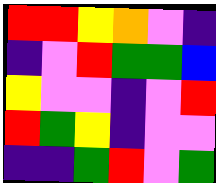[["red", "red", "yellow", "orange", "violet", "indigo"], ["indigo", "violet", "red", "green", "green", "blue"], ["yellow", "violet", "violet", "indigo", "violet", "red"], ["red", "green", "yellow", "indigo", "violet", "violet"], ["indigo", "indigo", "green", "red", "violet", "green"]]